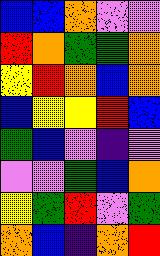[["blue", "blue", "orange", "violet", "violet"], ["red", "orange", "green", "green", "orange"], ["yellow", "red", "orange", "blue", "orange"], ["blue", "yellow", "yellow", "red", "blue"], ["green", "blue", "violet", "indigo", "violet"], ["violet", "violet", "green", "blue", "orange"], ["yellow", "green", "red", "violet", "green"], ["orange", "blue", "indigo", "orange", "red"]]